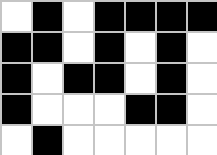[["white", "black", "white", "black", "black", "black", "black"], ["black", "black", "white", "black", "white", "black", "white"], ["black", "white", "black", "black", "white", "black", "white"], ["black", "white", "white", "white", "black", "black", "white"], ["white", "black", "white", "white", "white", "white", "white"]]